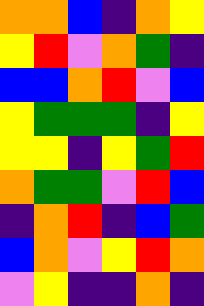[["orange", "orange", "blue", "indigo", "orange", "yellow"], ["yellow", "red", "violet", "orange", "green", "indigo"], ["blue", "blue", "orange", "red", "violet", "blue"], ["yellow", "green", "green", "green", "indigo", "yellow"], ["yellow", "yellow", "indigo", "yellow", "green", "red"], ["orange", "green", "green", "violet", "red", "blue"], ["indigo", "orange", "red", "indigo", "blue", "green"], ["blue", "orange", "violet", "yellow", "red", "orange"], ["violet", "yellow", "indigo", "indigo", "orange", "indigo"]]